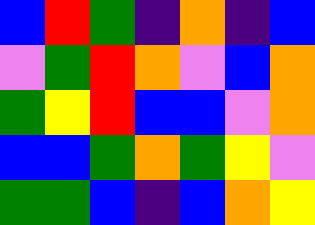[["blue", "red", "green", "indigo", "orange", "indigo", "blue"], ["violet", "green", "red", "orange", "violet", "blue", "orange"], ["green", "yellow", "red", "blue", "blue", "violet", "orange"], ["blue", "blue", "green", "orange", "green", "yellow", "violet"], ["green", "green", "blue", "indigo", "blue", "orange", "yellow"]]